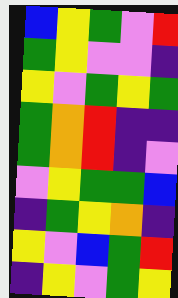[["blue", "yellow", "green", "violet", "red"], ["green", "yellow", "violet", "violet", "indigo"], ["yellow", "violet", "green", "yellow", "green"], ["green", "orange", "red", "indigo", "indigo"], ["green", "orange", "red", "indigo", "violet"], ["violet", "yellow", "green", "green", "blue"], ["indigo", "green", "yellow", "orange", "indigo"], ["yellow", "violet", "blue", "green", "red"], ["indigo", "yellow", "violet", "green", "yellow"]]